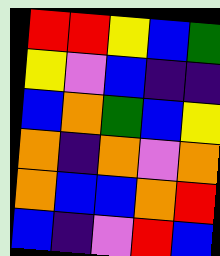[["red", "red", "yellow", "blue", "green"], ["yellow", "violet", "blue", "indigo", "indigo"], ["blue", "orange", "green", "blue", "yellow"], ["orange", "indigo", "orange", "violet", "orange"], ["orange", "blue", "blue", "orange", "red"], ["blue", "indigo", "violet", "red", "blue"]]